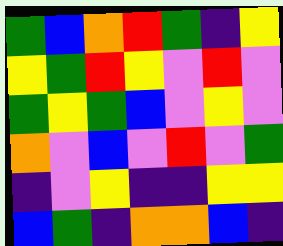[["green", "blue", "orange", "red", "green", "indigo", "yellow"], ["yellow", "green", "red", "yellow", "violet", "red", "violet"], ["green", "yellow", "green", "blue", "violet", "yellow", "violet"], ["orange", "violet", "blue", "violet", "red", "violet", "green"], ["indigo", "violet", "yellow", "indigo", "indigo", "yellow", "yellow"], ["blue", "green", "indigo", "orange", "orange", "blue", "indigo"]]